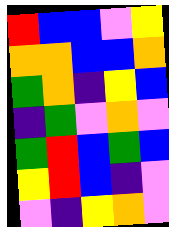[["red", "blue", "blue", "violet", "yellow"], ["orange", "orange", "blue", "blue", "orange"], ["green", "orange", "indigo", "yellow", "blue"], ["indigo", "green", "violet", "orange", "violet"], ["green", "red", "blue", "green", "blue"], ["yellow", "red", "blue", "indigo", "violet"], ["violet", "indigo", "yellow", "orange", "violet"]]